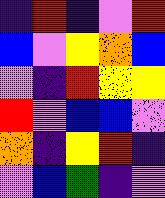[["indigo", "red", "indigo", "violet", "red"], ["blue", "violet", "yellow", "orange", "blue"], ["violet", "indigo", "red", "yellow", "yellow"], ["red", "violet", "blue", "blue", "violet"], ["orange", "indigo", "yellow", "red", "indigo"], ["violet", "blue", "green", "indigo", "violet"]]